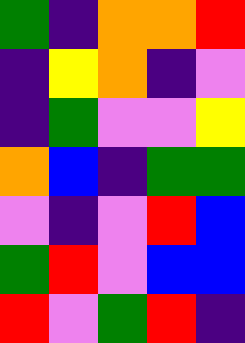[["green", "indigo", "orange", "orange", "red"], ["indigo", "yellow", "orange", "indigo", "violet"], ["indigo", "green", "violet", "violet", "yellow"], ["orange", "blue", "indigo", "green", "green"], ["violet", "indigo", "violet", "red", "blue"], ["green", "red", "violet", "blue", "blue"], ["red", "violet", "green", "red", "indigo"]]